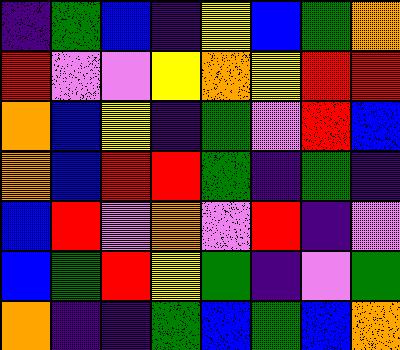[["indigo", "green", "blue", "indigo", "yellow", "blue", "green", "orange"], ["red", "violet", "violet", "yellow", "orange", "yellow", "red", "red"], ["orange", "blue", "yellow", "indigo", "green", "violet", "red", "blue"], ["orange", "blue", "red", "red", "green", "indigo", "green", "indigo"], ["blue", "red", "violet", "orange", "violet", "red", "indigo", "violet"], ["blue", "green", "red", "yellow", "green", "indigo", "violet", "green"], ["orange", "indigo", "indigo", "green", "blue", "green", "blue", "orange"]]